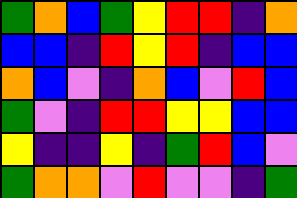[["green", "orange", "blue", "green", "yellow", "red", "red", "indigo", "orange"], ["blue", "blue", "indigo", "red", "yellow", "red", "indigo", "blue", "blue"], ["orange", "blue", "violet", "indigo", "orange", "blue", "violet", "red", "blue"], ["green", "violet", "indigo", "red", "red", "yellow", "yellow", "blue", "blue"], ["yellow", "indigo", "indigo", "yellow", "indigo", "green", "red", "blue", "violet"], ["green", "orange", "orange", "violet", "red", "violet", "violet", "indigo", "green"]]